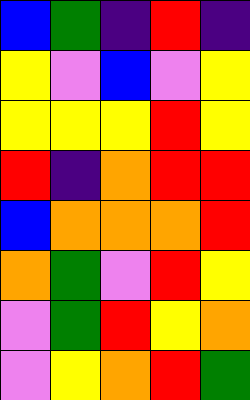[["blue", "green", "indigo", "red", "indigo"], ["yellow", "violet", "blue", "violet", "yellow"], ["yellow", "yellow", "yellow", "red", "yellow"], ["red", "indigo", "orange", "red", "red"], ["blue", "orange", "orange", "orange", "red"], ["orange", "green", "violet", "red", "yellow"], ["violet", "green", "red", "yellow", "orange"], ["violet", "yellow", "orange", "red", "green"]]